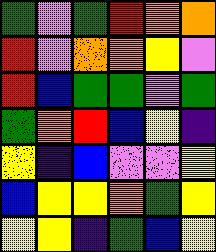[["green", "violet", "green", "red", "orange", "orange"], ["red", "violet", "orange", "orange", "yellow", "violet"], ["red", "blue", "green", "green", "violet", "green"], ["green", "orange", "red", "blue", "yellow", "indigo"], ["yellow", "indigo", "blue", "violet", "violet", "yellow"], ["blue", "yellow", "yellow", "orange", "green", "yellow"], ["yellow", "yellow", "indigo", "green", "blue", "yellow"]]